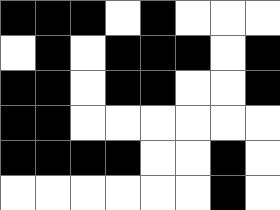[["black", "black", "black", "white", "black", "white", "white", "white"], ["white", "black", "white", "black", "black", "black", "white", "black"], ["black", "black", "white", "black", "black", "white", "white", "black"], ["black", "black", "white", "white", "white", "white", "white", "white"], ["black", "black", "black", "black", "white", "white", "black", "white"], ["white", "white", "white", "white", "white", "white", "black", "white"]]